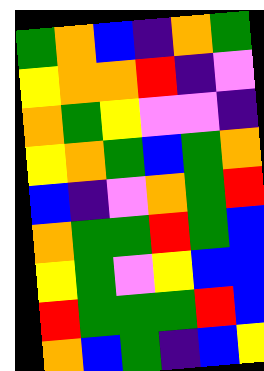[["green", "orange", "blue", "indigo", "orange", "green"], ["yellow", "orange", "orange", "red", "indigo", "violet"], ["orange", "green", "yellow", "violet", "violet", "indigo"], ["yellow", "orange", "green", "blue", "green", "orange"], ["blue", "indigo", "violet", "orange", "green", "red"], ["orange", "green", "green", "red", "green", "blue"], ["yellow", "green", "violet", "yellow", "blue", "blue"], ["red", "green", "green", "green", "red", "blue"], ["orange", "blue", "green", "indigo", "blue", "yellow"]]